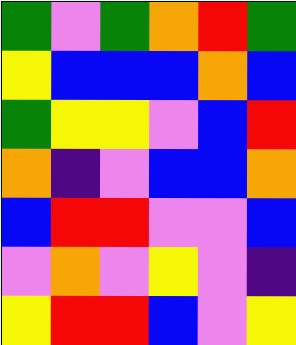[["green", "violet", "green", "orange", "red", "green"], ["yellow", "blue", "blue", "blue", "orange", "blue"], ["green", "yellow", "yellow", "violet", "blue", "red"], ["orange", "indigo", "violet", "blue", "blue", "orange"], ["blue", "red", "red", "violet", "violet", "blue"], ["violet", "orange", "violet", "yellow", "violet", "indigo"], ["yellow", "red", "red", "blue", "violet", "yellow"]]